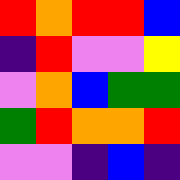[["red", "orange", "red", "red", "blue"], ["indigo", "red", "violet", "violet", "yellow"], ["violet", "orange", "blue", "green", "green"], ["green", "red", "orange", "orange", "red"], ["violet", "violet", "indigo", "blue", "indigo"]]